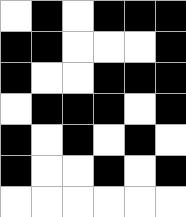[["white", "black", "white", "black", "black", "black"], ["black", "black", "white", "white", "white", "black"], ["black", "white", "white", "black", "black", "black"], ["white", "black", "black", "black", "white", "black"], ["black", "white", "black", "white", "black", "white"], ["black", "white", "white", "black", "white", "black"], ["white", "white", "white", "white", "white", "white"]]